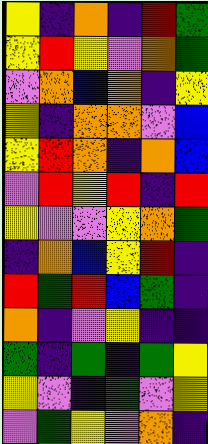[["yellow", "indigo", "orange", "indigo", "red", "green"], ["yellow", "red", "yellow", "violet", "orange", "green"], ["violet", "orange", "blue", "orange", "indigo", "yellow"], ["yellow", "indigo", "orange", "orange", "violet", "blue"], ["yellow", "red", "orange", "indigo", "orange", "blue"], ["violet", "red", "yellow", "red", "indigo", "red"], ["yellow", "violet", "violet", "yellow", "orange", "green"], ["indigo", "orange", "blue", "yellow", "red", "indigo"], ["red", "green", "red", "blue", "green", "indigo"], ["orange", "indigo", "violet", "yellow", "indigo", "indigo"], ["green", "indigo", "green", "indigo", "green", "yellow"], ["yellow", "violet", "indigo", "green", "violet", "yellow"], ["violet", "green", "yellow", "violet", "orange", "indigo"]]